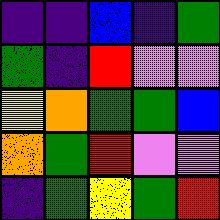[["indigo", "indigo", "blue", "indigo", "green"], ["green", "indigo", "red", "violet", "violet"], ["yellow", "orange", "green", "green", "blue"], ["orange", "green", "red", "violet", "violet"], ["indigo", "green", "yellow", "green", "red"]]